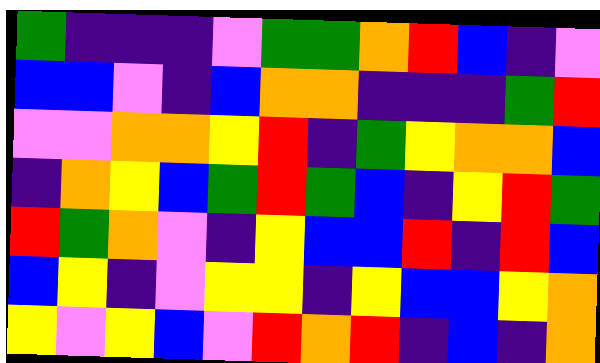[["green", "indigo", "indigo", "indigo", "violet", "green", "green", "orange", "red", "blue", "indigo", "violet"], ["blue", "blue", "violet", "indigo", "blue", "orange", "orange", "indigo", "indigo", "indigo", "green", "red"], ["violet", "violet", "orange", "orange", "yellow", "red", "indigo", "green", "yellow", "orange", "orange", "blue"], ["indigo", "orange", "yellow", "blue", "green", "red", "green", "blue", "indigo", "yellow", "red", "green"], ["red", "green", "orange", "violet", "indigo", "yellow", "blue", "blue", "red", "indigo", "red", "blue"], ["blue", "yellow", "indigo", "violet", "yellow", "yellow", "indigo", "yellow", "blue", "blue", "yellow", "orange"], ["yellow", "violet", "yellow", "blue", "violet", "red", "orange", "red", "indigo", "blue", "indigo", "orange"]]